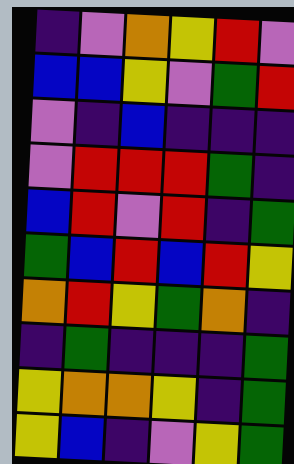[["indigo", "violet", "orange", "yellow", "red", "violet"], ["blue", "blue", "yellow", "violet", "green", "red"], ["violet", "indigo", "blue", "indigo", "indigo", "indigo"], ["violet", "red", "red", "red", "green", "indigo"], ["blue", "red", "violet", "red", "indigo", "green"], ["green", "blue", "red", "blue", "red", "yellow"], ["orange", "red", "yellow", "green", "orange", "indigo"], ["indigo", "green", "indigo", "indigo", "indigo", "green"], ["yellow", "orange", "orange", "yellow", "indigo", "green"], ["yellow", "blue", "indigo", "violet", "yellow", "green"]]